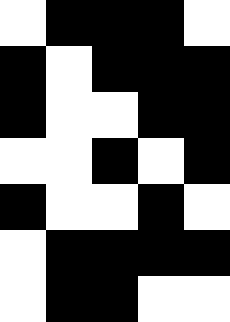[["white", "black", "black", "black", "white"], ["black", "white", "black", "black", "black"], ["black", "white", "white", "black", "black"], ["white", "white", "black", "white", "black"], ["black", "white", "white", "black", "white"], ["white", "black", "black", "black", "black"], ["white", "black", "black", "white", "white"]]